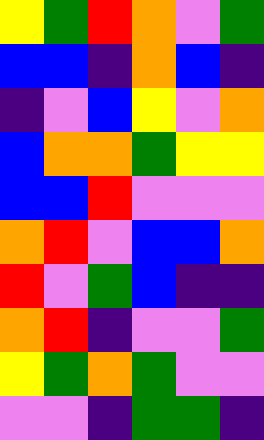[["yellow", "green", "red", "orange", "violet", "green"], ["blue", "blue", "indigo", "orange", "blue", "indigo"], ["indigo", "violet", "blue", "yellow", "violet", "orange"], ["blue", "orange", "orange", "green", "yellow", "yellow"], ["blue", "blue", "red", "violet", "violet", "violet"], ["orange", "red", "violet", "blue", "blue", "orange"], ["red", "violet", "green", "blue", "indigo", "indigo"], ["orange", "red", "indigo", "violet", "violet", "green"], ["yellow", "green", "orange", "green", "violet", "violet"], ["violet", "violet", "indigo", "green", "green", "indigo"]]